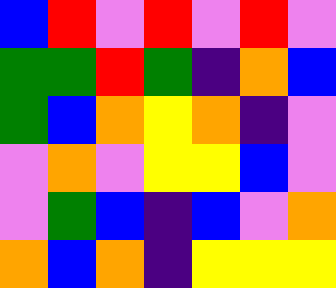[["blue", "red", "violet", "red", "violet", "red", "violet"], ["green", "green", "red", "green", "indigo", "orange", "blue"], ["green", "blue", "orange", "yellow", "orange", "indigo", "violet"], ["violet", "orange", "violet", "yellow", "yellow", "blue", "violet"], ["violet", "green", "blue", "indigo", "blue", "violet", "orange"], ["orange", "blue", "orange", "indigo", "yellow", "yellow", "yellow"]]